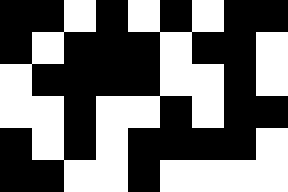[["black", "black", "white", "black", "white", "black", "white", "black", "black"], ["black", "white", "black", "black", "black", "white", "black", "black", "white"], ["white", "black", "black", "black", "black", "white", "white", "black", "white"], ["white", "white", "black", "white", "white", "black", "white", "black", "black"], ["black", "white", "black", "white", "black", "black", "black", "black", "white"], ["black", "black", "white", "white", "black", "white", "white", "white", "white"]]